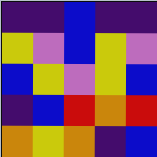[["indigo", "indigo", "blue", "indigo", "indigo"], ["yellow", "violet", "blue", "yellow", "violet"], ["blue", "yellow", "violet", "yellow", "blue"], ["indigo", "blue", "red", "orange", "red"], ["orange", "yellow", "orange", "indigo", "blue"]]